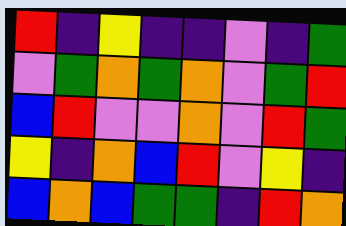[["red", "indigo", "yellow", "indigo", "indigo", "violet", "indigo", "green"], ["violet", "green", "orange", "green", "orange", "violet", "green", "red"], ["blue", "red", "violet", "violet", "orange", "violet", "red", "green"], ["yellow", "indigo", "orange", "blue", "red", "violet", "yellow", "indigo"], ["blue", "orange", "blue", "green", "green", "indigo", "red", "orange"]]